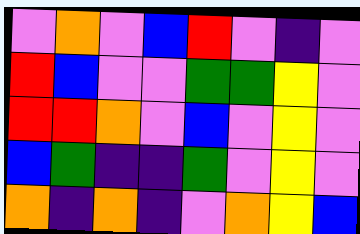[["violet", "orange", "violet", "blue", "red", "violet", "indigo", "violet"], ["red", "blue", "violet", "violet", "green", "green", "yellow", "violet"], ["red", "red", "orange", "violet", "blue", "violet", "yellow", "violet"], ["blue", "green", "indigo", "indigo", "green", "violet", "yellow", "violet"], ["orange", "indigo", "orange", "indigo", "violet", "orange", "yellow", "blue"]]